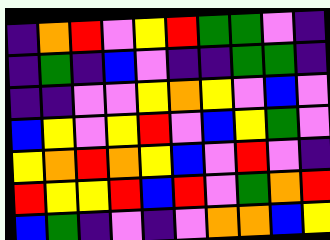[["indigo", "orange", "red", "violet", "yellow", "red", "green", "green", "violet", "indigo"], ["indigo", "green", "indigo", "blue", "violet", "indigo", "indigo", "green", "green", "indigo"], ["indigo", "indigo", "violet", "violet", "yellow", "orange", "yellow", "violet", "blue", "violet"], ["blue", "yellow", "violet", "yellow", "red", "violet", "blue", "yellow", "green", "violet"], ["yellow", "orange", "red", "orange", "yellow", "blue", "violet", "red", "violet", "indigo"], ["red", "yellow", "yellow", "red", "blue", "red", "violet", "green", "orange", "red"], ["blue", "green", "indigo", "violet", "indigo", "violet", "orange", "orange", "blue", "yellow"]]